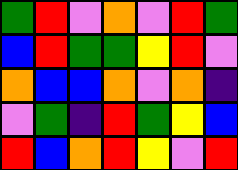[["green", "red", "violet", "orange", "violet", "red", "green"], ["blue", "red", "green", "green", "yellow", "red", "violet"], ["orange", "blue", "blue", "orange", "violet", "orange", "indigo"], ["violet", "green", "indigo", "red", "green", "yellow", "blue"], ["red", "blue", "orange", "red", "yellow", "violet", "red"]]